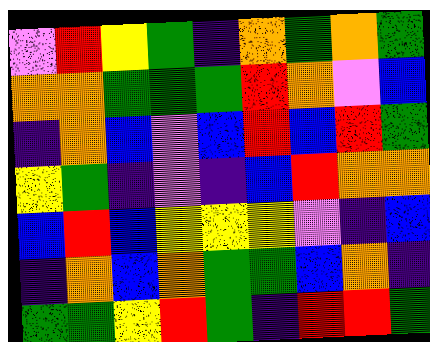[["violet", "red", "yellow", "green", "indigo", "orange", "green", "orange", "green"], ["orange", "orange", "green", "green", "green", "red", "orange", "violet", "blue"], ["indigo", "orange", "blue", "violet", "blue", "red", "blue", "red", "green"], ["yellow", "green", "indigo", "violet", "indigo", "blue", "red", "orange", "orange"], ["blue", "red", "blue", "yellow", "yellow", "yellow", "violet", "indigo", "blue"], ["indigo", "orange", "blue", "orange", "green", "green", "blue", "orange", "indigo"], ["green", "green", "yellow", "red", "green", "indigo", "red", "red", "green"]]